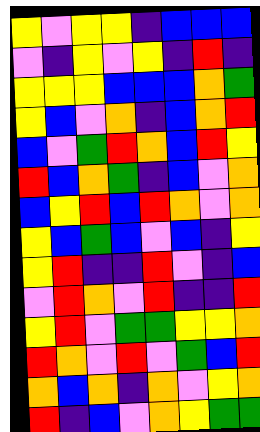[["yellow", "violet", "yellow", "yellow", "indigo", "blue", "blue", "blue"], ["violet", "indigo", "yellow", "violet", "yellow", "indigo", "red", "indigo"], ["yellow", "yellow", "yellow", "blue", "blue", "blue", "orange", "green"], ["yellow", "blue", "violet", "orange", "indigo", "blue", "orange", "red"], ["blue", "violet", "green", "red", "orange", "blue", "red", "yellow"], ["red", "blue", "orange", "green", "indigo", "blue", "violet", "orange"], ["blue", "yellow", "red", "blue", "red", "orange", "violet", "orange"], ["yellow", "blue", "green", "blue", "violet", "blue", "indigo", "yellow"], ["yellow", "red", "indigo", "indigo", "red", "violet", "indigo", "blue"], ["violet", "red", "orange", "violet", "red", "indigo", "indigo", "red"], ["yellow", "red", "violet", "green", "green", "yellow", "yellow", "orange"], ["red", "orange", "violet", "red", "violet", "green", "blue", "red"], ["orange", "blue", "orange", "indigo", "orange", "violet", "yellow", "orange"], ["red", "indigo", "blue", "violet", "orange", "yellow", "green", "green"]]